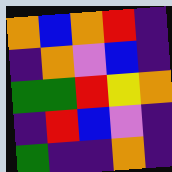[["orange", "blue", "orange", "red", "indigo"], ["indigo", "orange", "violet", "blue", "indigo"], ["green", "green", "red", "yellow", "orange"], ["indigo", "red", "blue", "violet", "indigo"], ["green", "indigo", "indigo", "orange", "indigo"]]